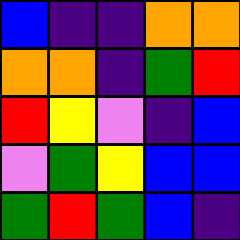[["blue", "indigo", "indigo", "orange", "orange"], ["orange", "orange", "indigo", "green", "red"], ["red", "yellow", "violet", "indigo", "blue"], ["violet", "green", "yellow", "blue", "blue"], ["green", "red", "green", "blue", "indigo"]]